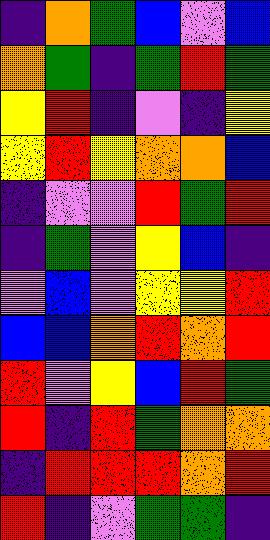[["indigo", "orange", "green", "blue", "violet", "blue"], ["orange", "green", "indigo", "green", "red", "green"], ["yellow", "red", "indigo", "violet", "indigo", "yellow"], ["yellow", "red", "yellow", "orange", "orange", "blue"], ["indigo", "violet", "violet", "red", "green", "red"], ["indigo", "green", "violet", "yellow", "blue", "indigo"], ["violet", "blue", "violet", "yellow", "yellow", "red"], ["blue", "blue", "orange", "red", "orange", "red"], ["red", "violet", "yellow", "blue", "red", "green"], ["red", "indigo", "red", "green", "orange", "orange"], ["indigo", "red", "red", "red", "orange", "red"], ["red", "indigo", "violet", "green", "green", "indigo"]]